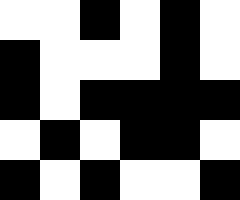[["white", "white", "black", "white", "black", "white"], ["black", "white", "white", "white", "black", "white"], ["black", "white", "black", "black", "black", "black"], ["white", "black", "white", "black", "black", "white"], ["black", "white", "black", "white", "white", "black"]]